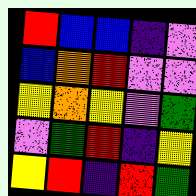[["red", "blue", "blue", "indigo", "violet"], ["blue", "orange", "red", "violet", "violet"], ["yellow", "orange", "yellow", "violet", "green"], ["violet", "green", "red", "indigo", "yellow"], ["yellow", "red", "indigo", "red", "green"]]